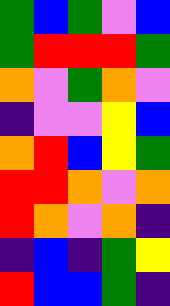[["green", "blue", "green", "violet", "blue"], ["green", "red", "red", "red", "green"], ["orange", "violet", "green", "orange", "violet"], ["indigo", "violet", "violet", "yellow", "blue"], ["orange", "red", "blue", "yellow", "green"], ["red", "red", "orange", "violet", "orange"], ["red", "orange", "violet", "orange", "indigo"], ["indigo", "blue", "indigo", "green", "yellow"], ["red", "blue", "blue", "green", "indigo"]]